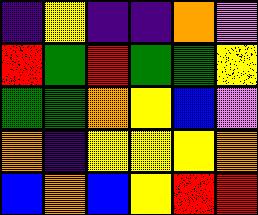[["indigo", "yellow", "indigo", "indigo", "orange", "violet"], ["red", "green", "red", "green", "green", "yellow"], ["green", "green", "orange", "yellow", "blue", "violet"], ["orange", "indigo", "yellow", "yellow", "yellow", "orange"], ["blue", "orange", "blue", "yellow", "red", "red"]]